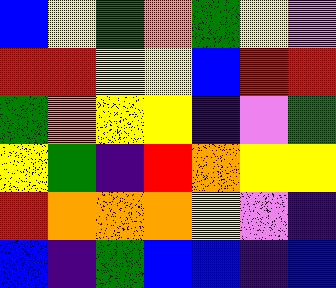[["blue", "yellow", "green", "orange", "green", "yellow", "violet"], ["red", "red", "yellow", "yellow", "blue", "red", "red"], ["green", "orange", "yellow", "yellow", "indigo", "violet", "green"], ["yellow", "green", "indigo", "red", "orange", "yellow", "yellow"], ["red", "orange", "orange", "orange", "yellow", "violet", "indigo"], ["blue", "indigo", "green", "blue", "blue", "indigo", "blue"]]